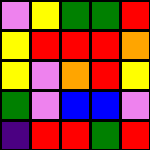[["violet", "yellow", "green", "green", "red"], ["yellow", "red", "red", "red", "orange"], ["yellow", "violet", "orange", "red", "yellow"], ["green", "violet", "blue", "blue", "violet"], ["indigo", "red", "red", "green", "red"]]